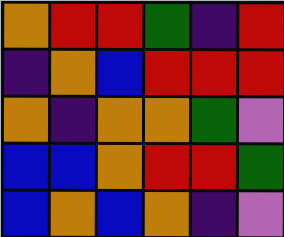[["orange", "red", "red", "green", "indigo", "red"], ["indigo", "orange", "blue", "red", "red", "red"], ["orange", "indigo", "orange", "orange", "green", "violet"], ["blue", "blue", "orange", "red", "red", "green"], ["blue", "orange", "blue", "orange", "indigo", "violet"]]